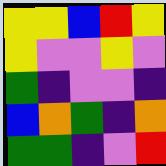[["yellow", "yellow", "blue", "red", "yellow"], ["yellow", "violet", "violet", "yellow", "violet"], ["green", "indigo", "violet", "violet", "indigo"], ["blue", "orange", "green", "indigo", "orange"], ["green", "green", "indigo", "violet", "red"]]